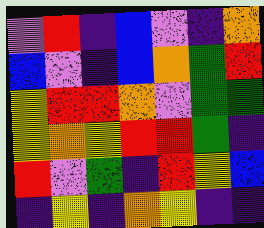[["violet", "red", "indigo", "blue", "violet", "indigo", "orange"], ["blue", "violet", "indigo", "blue", "orange", "green", "red"], ["yellow", "red", "red", "orange", "violet", "green", "green"], ["yellow", "orange", "yellow", "red", "red", "green", "indigo"], ["red", "violet", "green", "indigo", "red", "yellow", "blue"], ["indigo", "yellow", "indigo", "orange", "yellow", "indigo", "indigo"]]